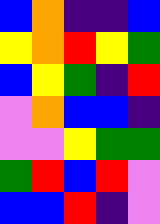[["blue", "orange", "indigo", "indigo", "blue"], ["yellow", "orange", "red", "yellow", "green"], ["blue", "yellow", "green", "indigo", "red"], ["violet", "orange", "blue", "blue", "indigo"], ["violet", "violet", "yellow", "green", "green"], ["green", "red", "blue", "red", "violet"], ["blue", "blue", "red", "indigo", "violet"]]